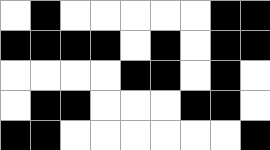[["white", "black", "white", "white", "white", "white", "white", "black", "black"], ["black", "black", "black", "black", "white", "black", "white", "black", "black"], ["white", "white", "white", "white", "black", "black", "white", "black", "white"], ["white", "black", "black", "white", "white", "white", "black", "black", "white"], ["black", "black", "white", "white", "white", "white", "white", "white", "black"]]